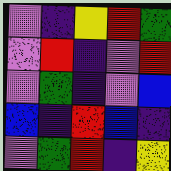[["violet", "indigo", "yellow", "red", "green"], ["violet", "red", "indigo", "violet", "red"], ["violet", "green", "indigo", "violet", "blue"], ["blue", "indigo", "red", "blue", "indigo"], ["violet", "green", "red", "indigo", "yellow"]]